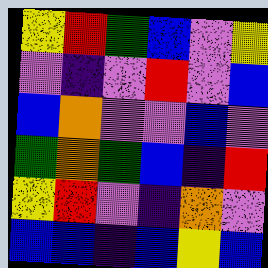[["yellow", "red", "green", "blue", "violet", "yellow"], ["violet", "indigo", "violet", "red", "violet", "blue"], ["blue", "orange", "violet", "violet", "blue", "violet"], ["green", "orange", "green", "blue", "indigo", "red"], ["yellow", "red", "violet", "indigo", "orange", "violet"], ["blue", "blue", "indigo", "blue", "yellow", "blue"]]